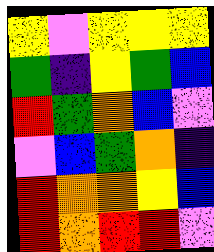[["yellow", "violet", "yellow", "yellow", "yellow"], ["green", "indigo", "yellow", "green", "blue"], ["red", "green", "orange", "blue", "violet"], ["violet", "blue", "green", "orange", "indigo"], ["red", "orange", "orange", "yellow", "blue"], ["red", "orange", "red", "red", "violet"]]